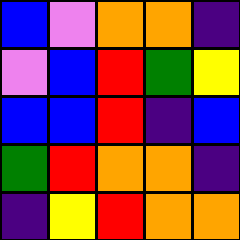[["blue", "violet", "orange", "orange", "indigo"], ["violet", "blue", "red", "green", "yellow"], ["blue", "blue", "red", "indigo", "blue"], ["green", "red", "orange", "orange", "indigo"], ["indigo", "yellow", "red", "orange", "orange"]]